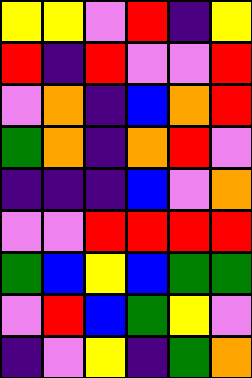[["yellow", "yellow", "violet", "red", "indigo", "yellow"], ["red", "indigo", "red", "violet", "violet", "red"], ["violet", "orange", "indigo", "blue", "orange", "red"], ["green", "orange", "indigo", "orange", "red", "violet"], ["indigo", "indigo", "indigo", "blue", "violet", "orange"], ["violet", "violet", "red", "red", "red", "red"], ["green", "blue", "yellow", "blue", "green", "green"], ["violet", "red", "blue", "green", "yellow", "violet"], ["indigo", "violet", "yellow", "indigo", "green", "orange"]]